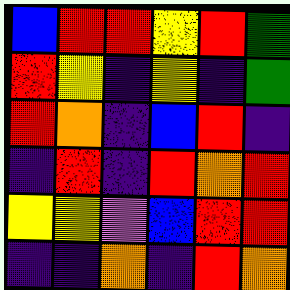[["blue", "red", "red", "yellow", "red", "green"], ["red", "yellow", "indigo", "yellow", "indigo", "green"], ["red", "orange", "indigo", "blue", "red", "indigo"], ["indigo", "red", "indigo", "red", "orange", "red"], ["yellow", "yellow", "violet", "blue", "red", "red"], ["indigo", "indigo", "orange", "indigo", "red", "orange"]]